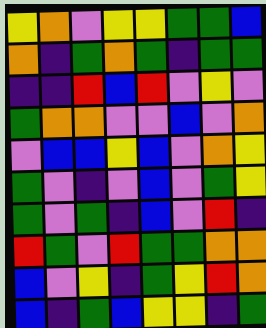[["yellow", "orange", "violet", "yellow", "yellow", "green", "green", "blue"], ["orange", "indigo", "green", "orange", "green", "indigo", "green", "green"], ["indigo", "indigo", "red", "blue", "red", "violet", "yellow", "violet"], ["green", "orange", "orange", "violet", "violet", "blue", "violet", "orange"], ["violet", "blue", "blue", "yellow", "blue", "violet", "orange", "yellow"], ["green", "violet", "indigo", "violet", "blue", "violet", "green", "yellow"], ["green", "violet", "green", "indigo", "blue", "violet", "red", "indigo"], ["red", "green", "violet", "red", "green", "green", "orange", "orange"], ["blue", "violet", "yellow", "indigo", "green", "yellow", "red", "orange"], ["blue", "indigo", "green", "blue", "yellow", "yellow", "indigo", "green"]]